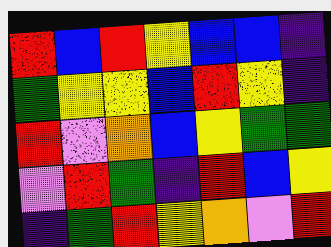[["red", "blue", "red", "yellow", "blue", "blue", "indigo"], ["green", "yellow", "yellow", "blue", "red", "yellow", "indigo"], ["red", "violet", "orange", "blue", "yellow", "green", "green"], ["violet", "red", "green", "indigo", "red", "blue", "yellow"], ["indigo", "green", "red", "yellow", "orange", "violet", "red"]]